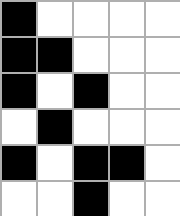[["black", "white", "white", "white", "white"], ["black", "black", "white", "white", "white"], ["black", "white", "black", "white", "white"], ["white", "black", "white", "white", "white"], ["black", "white", "black", "black", "white"], ["white", "white", "black", "white", "white"]]